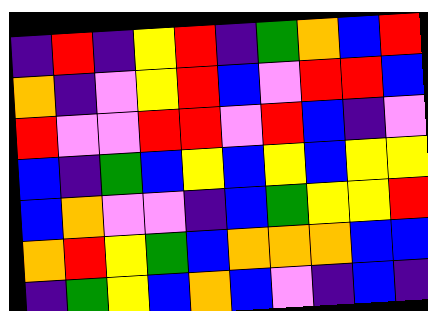[["indigo", "red", "indigo", "yellow", "red", "indigo", "green", "orange", "blue", "red"], ["orange", "indigo", "violet", "yellow", "red", "blue", "violet", "red", "red", "blue"], ["red", "violet", "violet", "red", "red", "violet", "red", "blue", "indigo", "violet"], ["blue", "indigo", "green", "blue", "yellow", "blue", "yellow", "blue", "yellow", "yellow"], ["blue", "orange", "violet", "violet", "indigo", "blue", "green", "yellow", "yellow", "red"], ["orange", "red", "yellow", "green", "blue", "orange", "orange", "orange", "blue", "blue"], ["indigo", "green", "yellow", "blue", "orange", "blue", "violet", "indigo", "blue", "indigo"]]